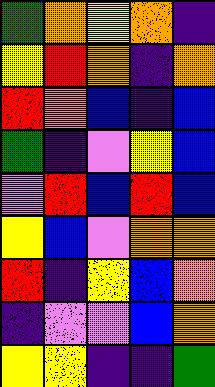[["green", "orange", "yellow", "orange", "indigo"], ["yellow", "red", "orange", "indigo", "orange"], ["red", "orange", "blue", "indigo", "blue"], ["green", "indigo", "violet", "yellow", "blue"], ["violet", "red", "blue", "red", "blue"], ["yellow", "blue", "violet", "orange", "orange"], ["red", "indigo", "yellow", "blue", "orange"], ["indigo", "violet", "violet", "blue", "orange"], ["yellow", "yellow", "indigo", "indigo", "green"]]